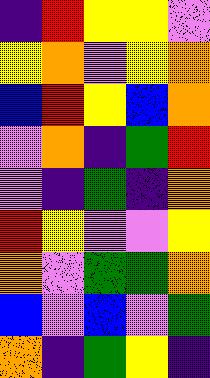[["indigo", "red", "yellow", "yellow", "violet"], ["yellow", "orange", "violet", "yellow", "orange"], ["blue", "red", "yellow", "blue", "orange"], ["violet", "orange", "indigo", "green", "red"], ["violet", "indigo", "green", "indigo", "orange"], ["red", "yellow", "violet", "violet", "yellow"], ["orange", "violet", "green", "green", "orange"], ["blue", "violet", "blue", "violet", "green"], ["orange", "indigo", "green", "yellow", "indigo"]]